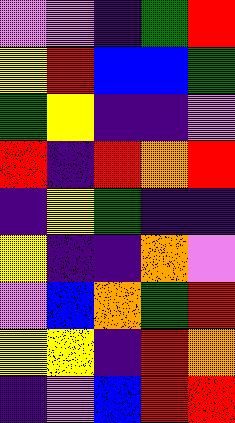[["violet", "violet", "indigo", "green", "red"], ["yellow", "red", "blue", "blue", "green"], ["green", "yellow", "indigo", "indigo", "violet"], ["red", "indigo", "red", "orange", "red"], ["indigo", "yellow", "green", "indigo", "indigo"], ["yellow", "indigo", "indigo", "orange", "violet"], ["violet", "blue", "orange", "green", "red"], ["yellow", "yellow", "indigo", "red", "orange"], ["indigo", "violet", "blue", "red", "red"]]